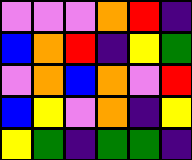[["violet", "violet", "violet", "orange", "red", "indigo"], ["blue", "orange", "red", "indigo", "yellow", "green"], ["violet", "orange", "blue", "orange", "violet", "red"], ["blue", "yellow", "violet", "orange", "indigo", "yellow"], ["yellow", "green", "indigo", "green", "green", "indigo"]]